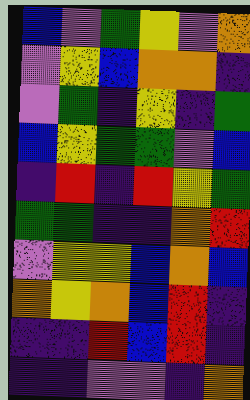[["blue", "violet", "green", "yellow", "violet", "orange"], ["violet", "yellow", "blue", "orange", "orange", "indigo"], ["violet", "green", "indigo", "yellow", "indigo", "green"], ["blue", "yellow", "green", "green", "violet", "blue"], ["indigo", "red", "indigo", "red", "yellow", "green"], ["green", "green", "indigo", "indigo", "orange", "red"], ["violet", "yellow", "yellow", "blue", "orange", "blue"], ["orange", "yellow", "orange", "blue", "red", "indigo"], ["indigo", "indigo", "red", "blue", "red", "indigo"], ["indigo", "indigo", "violet", "violet", "indigo", "orange"]]